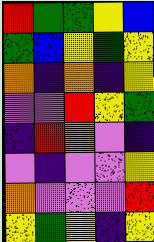[["red", "green", "green", "yellow", "blue"], ["green", "blue", "yellow", "green", "yellow"], ["orange", "indigo", "orange", "indigo", "yellow"], ["violet", "violet", "red", "yellow", "green"], ["indigo", "red", "orange", "violet", "indigo"], ["violet", "indigo", "violet", "violet", "yellow"], ["orange", "violet", "violet", "violet", "red"], ["yellow", "green", "yellow", "indigo", "yellow"]]